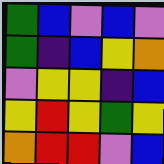[["green", "blue", "violet", "blue", "violet"], ["green", "indigo", "blue", "yellow", "orange"], ["violet", "yellow", "yellow", "indigo", "blue"], ["yellow", "red", "yellow", "green", "yellow"], ["orange", "red", "red", "violet", "blue"]]